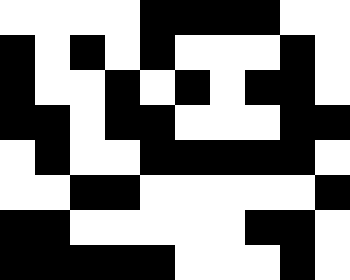[["white", "white", "white", "white", "black", "black", "black", "black", "white", "white"], ["black", "white", "black", "white", "black", "white", "white", "white", "black", "white"], ["black", "white", "white", "black", "white", "black", "white", "black", "black", "white"], ["black", "black", "white", "black", "black", "white", "white", "white", "black", "black"], ["white", "black", "white", "white", "black", "black", "black", "black", "black", "white"], ["white", "white", "black", "black", "white", "white", "white", "white", "white", "black"], ["black", "black", "white", "white", "white", "white", "white", "black", "black", "white"], ["black", "black", "black", "black", "black", "white", "white", "white", "black", "white"]]